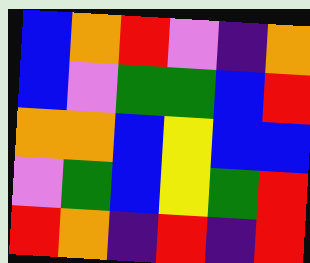[["blue", "orange", "red", "violet", "indigo", "orange"], ["blue", "violet", "green", "green", "blue", "red"], ["orange", "orange", "blue", "yellow", "blue", "blue"], ["violet", "green", "blue", "yellow", "green", "red"], ["red", "orange", "indigo", "red", "indigo", "red"]]